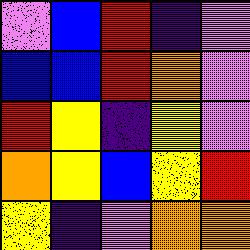[["violet", "blue", "red", "indigo", "violet"], ["blue", "blue", "red", "orange", "violet"], ["red", "yellow", "indigo", "yellow", "violet"], ["orange", "yellow", "blue", "yellow", "red"], ["yellow", "indigo", "violet", "orange", "orange"]]